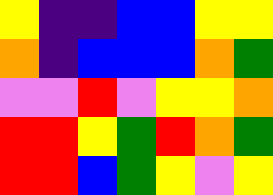[["yellow", "indigo", "indigo", "blue", "blue", "yellow", "yellow"], ["orange", "indigo", "blue", "blue", "blue", "orange", "green"], ["violet", "violet", "red", "violet", "yellow", "yellow", "orange"], ["red", "red", "yellow", "green", "red", "orange", "green"], ["red", "red", "blue", "green", "yellow", "violet", "yellow"]]